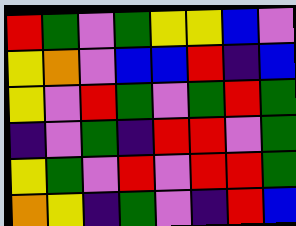[["red", "green", "violet", "green", "yellow", "yellow", "blue", "violet"], ["yellow", "orange", "violet", "blue", "blue", "red", "indigo", "blue"], ["yellow", "violet", "red", "green", "violet", "green", "red", "green"], ["indigo", "violet", "green", "indigo", "red", "red", "violet", "green"], ["yellow", "green", "violet", "red", "violet", "red", "red", "green"], ["orange", "yellow", "indigo", "green", "violet", "indigo", "red", "blue"]]